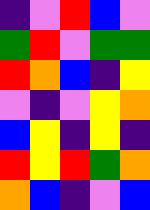[["indigo", "violet", "red", "blue", "violet"], ["green", "red", "violet", "green", "green"], ["red", "orange", "blue", "indigo", "yellow"], ["violet", "indigo", "violet", "yellow", "orange"], ["blue", "yellow", "indigo", "yellow", "indigo"], ["red", "yellow", "red", "green", "orange"], ["orange", "blue", "indigo", "violet", "blue"]]